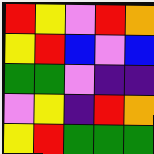[["red", "yellow", "violet", "red", "orange"], ["yellow", "red", "blue", "violet", "blue"], ["green", "green", "violet", "indigo", "indigo"], ["violet", "yellow", "indigo", "red", "orange"], ["yellow", "red", "green", "green", "green"]]